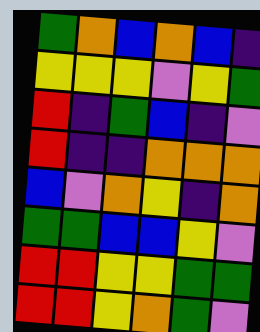[["green", "orange", "blue", "orange", "blue", "indigo"], ["yellow", "yellow", "yellow", "violet", "yellow", "green"], ["red", "indigo", "green", "blue", "indigo", "violet"], ["red", "indigo", "indigo", "orange", "orange", "orange"], ["blue", "violet", "orange", "yellow", "indigo", "orange"], ["green", "green", "blue", "blue", "yellow", "violet"], ["red", "red", "yellow", "yellow", "green", "green"], ["red", "red", "yellow", "orange", "green", "violet"]]